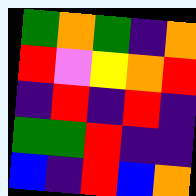[["green", "orange", "green", "indigo", "orange"], ["red", "violet", "yellow", "orange", "red"], ["indigo", "red", "indigo", "red", "indigo"], ["green", "green", "red", "indigo", "indigo"], ["blue", "indigo", "red", "blue", "orange"]]